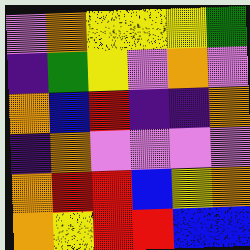[["violet", "orange", "yellow", "yellow", "yellow", "green"], ["indigo", "green", "yellow", "violet", "orange", "violet"], ["orange", "blue", "red", "indigo", "indigo", "orange"], ["indigo", "orange", "violet", "violet", "violet", "violet"], ["orange", "red", "red", "blue", "yellow", "orange"], ["orange", "yellow", "red", "red", "blue", "blue"]]